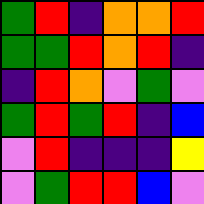[["green", "red", "indigo", "orange", "orange", "red"], ["green", "green", "red", "orange", "red", "indigo"], ["indigo", "red", "orange", "violet", "green", "violet"], ["green", "red", "green", "red", "indigo", "blue"], ["violet", "red", "indigo", "indigo", "indigo", "yellow"], ["violet", "green", "red", "red", "blue", "violet"]]